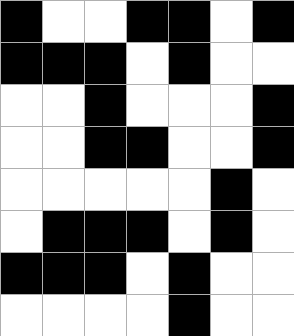[["black", "white", "white", "black", "black", "white", "black"], ["black", "black", "black", "white", "black", "white", "white"], ["white", "white", "black", "white", "white", "white", "black"], ["white", "white", "black", "black", "white", "white", "black"], ["white", "white", "white", "white", "white", "black", "white"], ["white", "black", "black", "black", "white", "black", "white"], ["black", "black", "black", "white", "black", "white", "white"], ["white", "white", "white", "white", "black", "white", "white"]]